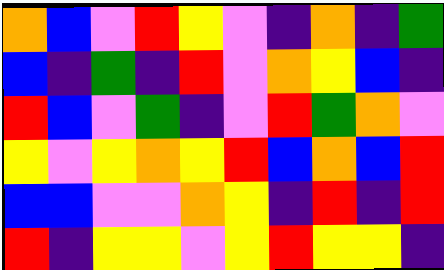[["orange", "blue", "violet", "red", "yellow", "violet", "indigo", "orange", "indigo", "green"], ["blue", "indigo", "green", "indigo", "red", "violet", "orange", "yellow", "blue", "indigo"], ["red", "blue", "violet", "green", "indigo", "violet", "red", "green", "orange", "violet"], ["yellow", "violet", "yellow", "orange", "yellow", "red", "blue", "orange", "blue", "red"], ["blue", "blue", "violet", "violet", "orange", "yellow", "indigo", "red", "indigo", "red"], ["red", "indigo", "yellow", "yellow", "violet", "yellow", "red", "yellow", "yellow", "indigo"]]